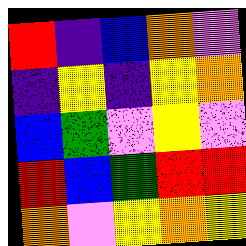[["red", "indigo", "blue", "orange", "violet"], ["indigo", "yellow", "indigo", "yellow", "orange"], ["blue", "green", "violet", "yellow", "violet"], ["red", "blue", "green", "red", "red"], ["orange", "violet", "yellow", "orange", "yellow"]]